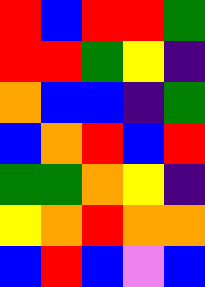[["red", "blue", "red", "red", "green"], ["red", "red", "green", "yellow", "indigo"], ["orange", "blue", "blue", "indigo", "green"], ["blue", "orange", "red", "blue", "red"], ["green", "green", "orange", "yellow", "indigo"], ["yellow", "orange", "red", "orange", "orange"], ["blue", "red", "blue", "violet", "blue"]]